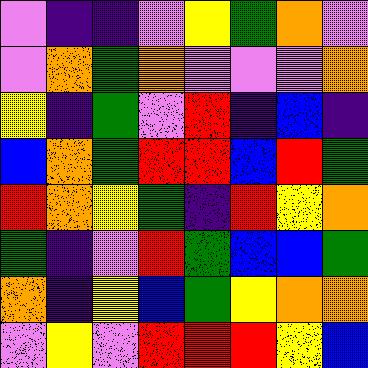[["violet", "indigo", "indigo", "violet", "yellow", "green", "orange", "violet"], ["violet", "orange", "green", "orange", "violet", "violet", "violet", "orange"], ["yellow", "indigo", "green", "violet", "red", "indigo", "blue", "indigo"], ["blue", "orange", "green", "red", "red", "blue", "red", "green"], ["red", "orange", "yellow", "green", "indigo", "red", "yellow", "orange"], ["green", "indigo", "violet", "red", "green", "blue", "blue", "green"], ["orange", "indigo", "yellow", "blue", "green", "yellow", "orange", "orange"], ["violet", "yellow", "violet", "red", "red", "red", "yellow", "blue"]]